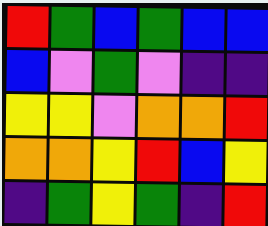[["red", "green", "blue", "green", "blue", "blue"], ["blue", "violet", "green", "violet", "indigo", "indigo"], ["yellow", "yellow", "violet", "orange", "orange", "red"], ["orange", "orange", "yellow", "red", "blue", "yellow"], ["indigo", "green", "yellow", "green", "indigo", "red"]]